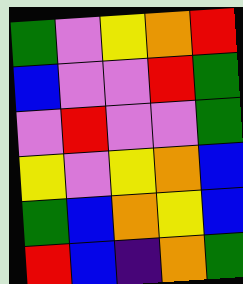[["green", "violet", "yellow", "orange", "red"], ["blue", "violet", "violet", "red", "green"], ["violet", "red", "violet", "violet", "green"], ["yellow", "violet", "yellow", "orange", "blue"], ["green", "blue", "orange", "yellow", "blue"], ["red", "blue", "indigo", "orange", "green"]]